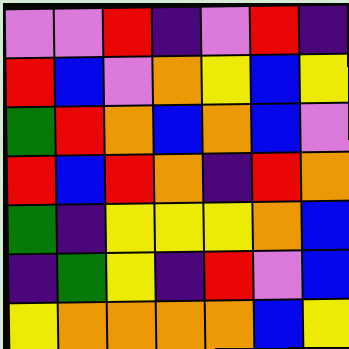[["violet", "violet", "red", "indigo", "violet", "red", "indigo"], ["red", "blue", "violet", "orange", "yellow", "blue", "yellow"], ["green", "red", "orange", "blue", "orange", "blue", "violet"], ["red", "blue", "red", "orange", "indigo", "red", "orange"], ["green", "indigo", "yellow", "yellow", "yellow", "orange", "blue"], ["indigo", "green", "yellow", "indigo", "red", "violet", "blue"], ["yellow", "orange", "orange", "orange", "orange", "blue", "yellow"]]